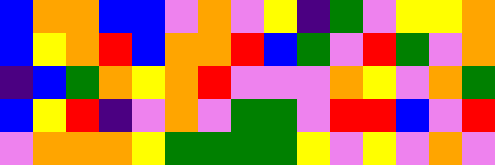[["blue", "orange", "orange", "blue", "blue", "violet", "orange", "violet", "yellow", "indigo", "green", "violet", "yellow", "yellow", "orange"], ["blue", "yellow", "orange", "red", "blue", "orange", "orange", "red", "blue", "green", "violet", "red", "green", "violet", "orange"], ["indigo", "blue", "green", "orange", "yellow", "orange", "red", "violet", "violet", "violet", "orange", "yellow", "violet", "orange", "green"], ["blue", "yellow", "red", "indigo", "violet", "orange", "violet", "green", "green", "violet", "red", "red", "blue", "violet", "red"], ["violet", "orange", "orange", "orange", "yellow", "green", "green", "green", "green", "yellow", "violet", "yellow", "violet", "orange", "violet"]]